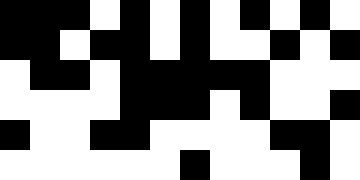[["black", "black", "black", "white", "black", "white", "black", "white", "black", "white", "black", "white"], ["black", "black", "white", "black", "black", "white", "black", "white", "white", "black", "white", "black"], ["white", "black", "black", "white", "black", "black", "black", "black", "black", "white", "white", "white"], ["white", "white", "white", "white", "black", "black", "black", "white", "black", "white", "white", "black"], ["black", "white", "white", "black", "black", "white", "white", "white", "white", "black", "black", "white"], ["white", "white", "white", "white", "white", "white", "black", "white", "white", "white", "black", "white"]]